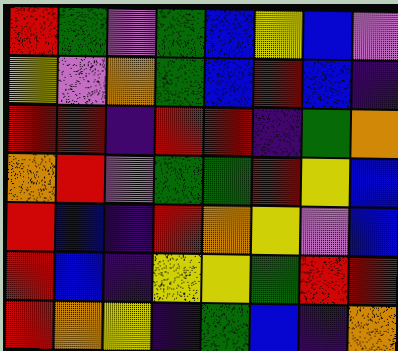[["red", "green", "violet", "green", "blue", "yellow", "blue", "violet"], ["yellow", "violet", "orange", "green", "blue", "red", "blue", "indigo"], ["red", "red", "indigo", "red", "red", "indigo", "green", "orange"], ["orange", "red", "violet", "green", "green", "red", "yellow", "blue"], ["red", "blue", "indigo", "red", "orange", "yellow", "violet", "blue"], ["red", "blue", "indigo", "yellow", "yellow", "green", "red", "red"], ["red", "orange", "yellow", "indigo", "green", "blue", "indigo", "orange"]]